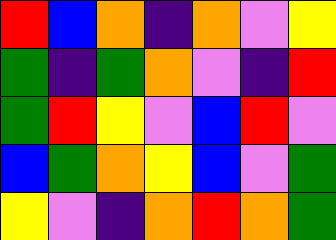[["red", "blue", "orange", "indigo", "orange", "violet", "yellow"], ["green", "indigo", "green", "orange", "violet", "indigo", "red"], ["green", "red", "yellow", "violet", "blue", "red", "violet"], ["blue", "green", "orange", "yellow", "blue", "violet", "green"], ["yellow", "violet", "indigo", "orange", "red", "orange", "green"]]